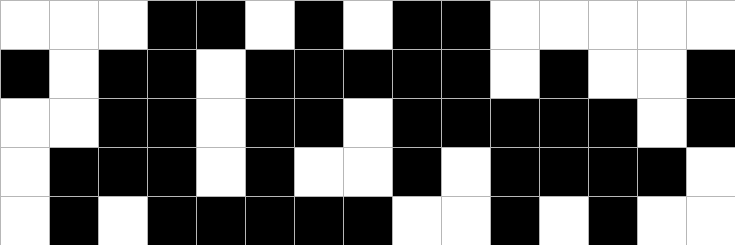[["white", "white", "white", "black", "black", "white", "black", "white", "black", "black", "white", "white", "white", "white", "white"], ["black", "white", "black", "black", "white", "black", "black", "black", "black", "black", "white", "black", "white", "white", "black"], ["white", "white", "black", "black", "white", "black", "black", "white", "black", "black", "black", "black", "black", "white", "black"], ["white", "black", "black", "black", "white", "black", "white", "white", "black", "white", "black", "black", "black", "black", "white"], ["white", "black", "white", "black", "black", "black", "black", "black", "white", "white", "black", "white", "black", "white", "white"]]